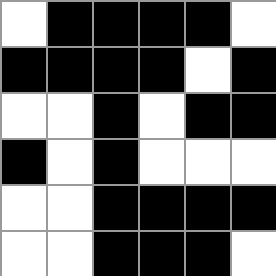[["white", "black", "black", "black", "black", "white"], ["black", "black", "black", "black", "white", "black"], ["white", "white", "black", "white", "black", "black"], ["black", "white", "black", "white", "white", "white"], ["white", "white", "black", "black", "black", "black"], ["white", "white", "black", "black", "black", "white"]]